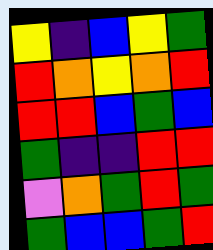[["yellow", "indigo", "blue", "yellow", "green"], ["red", "orange", "yellow", "orange", "red"], ["red", "red", "blue", "green", "blue"], ["green", "indigo", "indigo", "red", "red"], ["violet", "orange", "green", "red", "green"], ["green", "blue", "blue", "green", "red"]]